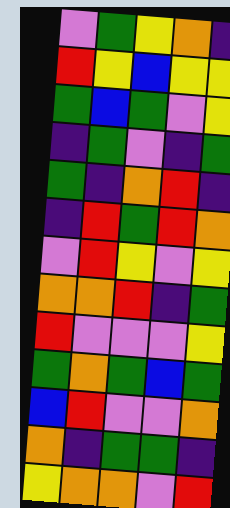[["violet", "green", "yellow", "orange", "indigo"], ["red", "yellow", "blue", "yellow", "yellow"], ["green", "blue", "green", "violet", "yellow"], ["indigo", "green", "violet", "indigo", "green"], ["green", "indigo", "orange", "red", "indigo"], ["indigo", "red", "green", "red", "orange"], ["violet", "red", "yellow", "violet", "yellow"], ["orange", "orange", "red", "indigo", "green"], ["red", "violet", "violet", "violet", "yellow"], ["green", "orange", "green", "blue", "green"], ["blue", "red", "violet", "violet", "orange"], ["orange", "indigo", "green", "green", "indigo"], ["yellow", "orange", "orange", "violet", "red"]]